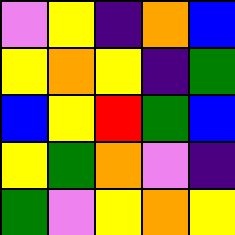[["violet", "yellow", "indigo", "orange", "blue"], ["yellow", "orange", "yellow", "indigo", "green"], ["blue", "yellow", "red", "green", "blue"], ["yellow", "green", "orange", "violet", "indigo"], ["green", "violet", "yellow", "orange", "yellow"]]